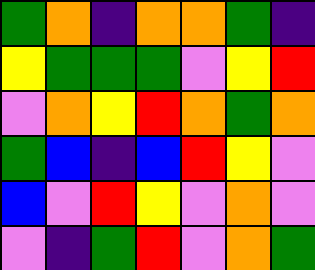[["green", "orange", "indigo", "orange", "orange", "green", "indigo"], ["yellow", "green", "green", "green", "violet", "yellow", "red"], ["violet", "orange", "yellow", "red", "orange", "green", "orange"], ["green", "blue", "indigo", "blue", "red", "yellow", "violet"], ["blue", "violet", "red", "yellow", "violet", "orange", "violet"], ["violet", "indigo", "green", "red", "violet", "orange", "green"]]